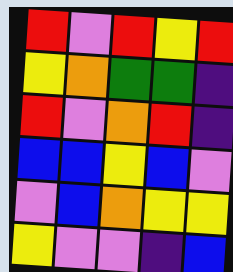[["red", "violet", "red", "yellow", "red"], ["yellow", "orange", "green", "green", "indigo"], ["red", "violet", "orange", "red", "indigo"], ["blue", "blue", "yellow", "blue", "violet"], ["violet", "blue", "orange", "yellow", "yellow"], ["yellow", "violet", "violet", "indigo", "blue"]]